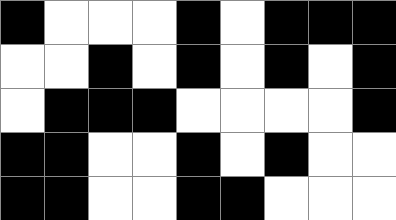[["black", "white", "white", "white", "black", "white", "black", "black", "black"], ["white", "white", "black", "white", "black", "white", "black", "white", "black"], ["white", "black", "black", "black", "white", "white", "white", "white", "black"], ["black", "black", "white", "white", "black", "white", "black", "white", "white"], ["black", "black", "white", "white", "black", "black", "white", "white", "white"]]